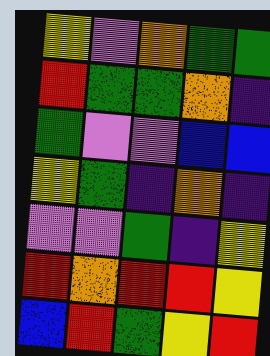[["yellow", "violet", "orange", "green", "green"], ["red", "green", "green", "orange", "indigo"], ["green", "violet", "violet", "blue", "blue"], ["yellow", "green", "indigo", "orange", "indigo"], ["violet", "violet", "green", "indigo", "yellow"], ["red", "orange", "red", "red", "yellow"], ["blue", "red", "green", "yellow", "red"]]